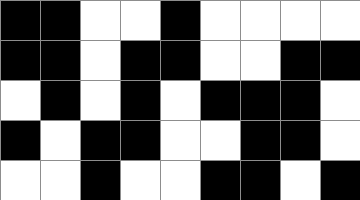[["black", "black", "white", "white", "black", "white", "white", "white", "white"], ["black", "black", "white", "black", "black", "white", "white", "black", "black"], ["white", "black", "white", "black", "white", "black", "black", "black", "white"], ["black", "white", "black", "black", "white", "white", "black", "black", "white"], ["white", "white", "black", "white", "white", "black", "black", "white", "black"]]